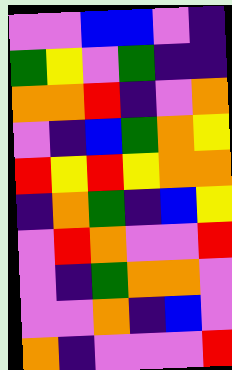[["violet", "violet", "blue", "blue", "violet", "indigo"], ["green", "yellow", "violet", "green", "indigo", "indigo"], ["orange", "orange", "red", "indigo", "violet", "orange"], ["violet", "indigo", "blue", "green", "orange", "yellow"], ["red", "yellow", "red", "yellow", "orange", "orange"], ["indigo", "orange", "green", "indigo", "blue", "yellow"], ["violet", "red", "orange", "violet", "violet", "red"], ["violet", "indigo", "green", "orange", "orange", "violet"], ["violet", "violet", "orange", "indigo", "blue", "violet"], ["orange", "indigo", "violet", "violet", "violet", "red"]]